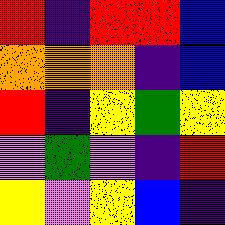[["red", "indigo", "red", "red", "blue"], ["orange", "orange", "orange", "indigo", "blue"], ["red", "indigo", "yellow", "green", "yellow"], ["violet", "green", "violet", "indigo", "red"], ["yellow", "violet", "yellow", "blue", "indigo"]]